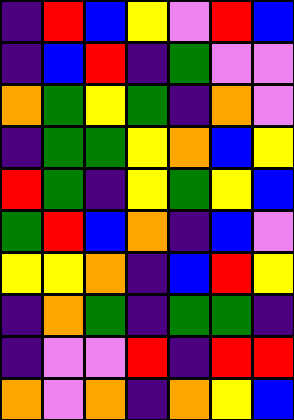[["indigo", "red", "blue", "yellow", "violet", "red", "blue"], ["indigo", "blue", "red", "indigo", "green", "violet", "violet"], ["orange", "green", "yellow", "green", "indigo", "orange", "violet"], ["indigo", "green", "green", "yellow", "orange", "blue", "yellow"], ["red", "green", "indigo", "yellow", "green", "yellow", "blue"], ["green", "red", "blue", "orange", "indigo", "blue", "violet"], ["yellow", "yellow", "orange", "indigo", "blue", "red", "yellow"], ["indigo", "orange", "green", "indigo", "green", "green", "indigo"], ["indigo", "violet", "violet", "red", "indigo", "red", "red"], ["orange", "violet", "orange", "indigo", "orange", "yellow", "blue"]]